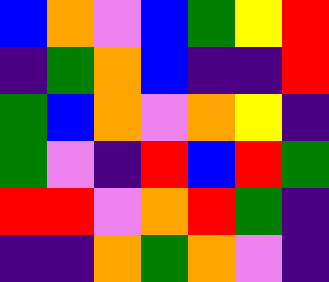[["blue", "orange", "violet", "blue", "green", "yellow", "red"], ["indigo", "green", "orange", "blue", "indigo", "indigo", "red"], ["green", "blue", "orange", "violet", "orange", "yellow", "indigo"], ["green", "violet", "indigo", "red", "blue", "red", "green"], ["red", "red", "violet", "orange", "red", "green", "indigo"], ["indigo", "indigo", "orange", "green", "orange", "violet", "indigo"]]